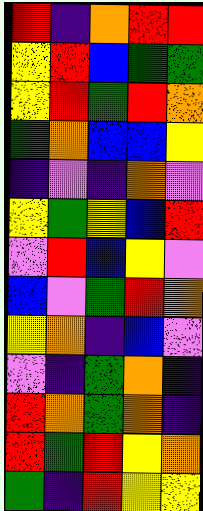[["red", "indigo", "orange", "red", "red"], ["yellow", "red", "blue", "green", "green"], ["yellow", "red", "green", "red", "orange"], ["green", "orange", "blue", "blue", "yellow"], ["indigo", "violet", "indigo", "orange", "violet"], ["yellow", "green", "yellow", "blue", "red"], ["violet", "red", "blue", "yellow", "violet"], ["blue", "violet", "green", "red", "orange"], ["yellow", "orange", "indigo", "blue", "violet"], ["violet", "indigo", "green", "orange", "indigo"], ["red", "orange", "green", "orange", "indigo"], ["red", "green", "red", "yellow", "orange"], ["green", "indigo", "red", "yellow", "yellow"]]